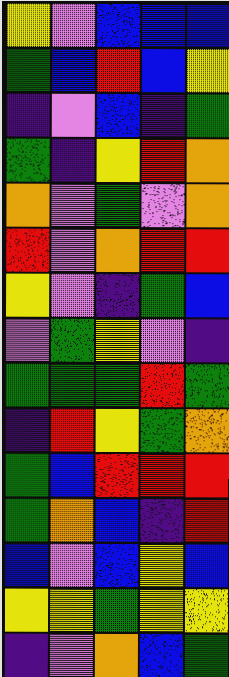[["yellow", "violet", "blue", "blue", "blue"], ["green", "blue", "red", "blue", "yellow"], ["indigo", "violet", "blue", "indigo", "green"], ["green", "indigo", "yellow", "red", "orange"], ["orange", "violet", "green", "violet", "orange"], ["red", "violet", "orange", "red", "red"], ["yellow", "violet", "indigo", "green", "blue"], ["violet", "green", "yellow", "violet", "indigo"], ["green", "green", "green", "red", "green"], ["indigo", "red", "yellow", "green", "orange"], ["green", "blue", "red", "red", "red"], ["green", "orange", "blue", "indigo", "red"], ["blue", "violet", "blue", "yellow", "blue"], ["yellow", "yellow", "green", "yellow", "yellow"], ["indigo", "violet", "orange", "blue", "green"]]